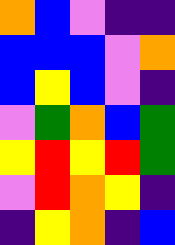[["orange", "blue", "violet", "indigo", "indigo"], ["blue", "blue", "blue", "violet", "orange"], ["blue", "yellow", "blue", "violet", "indigo"], ["violet", "green", "orange", "blue", "green"], ["yellow", "red", "yellow", "red", "green"], ["violet", "red", "orange", "yellow", "indigo"], ["indigo", "yellow", "orange", "indigo", "blue"]]